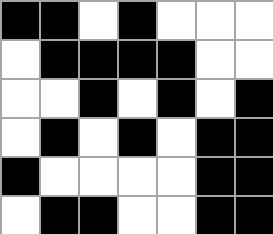[["black", "black", "white", "black", "white", "white", "white"], ["white", "black", "black", "black", "black", "white", "white"], ["white", "white", "black", "white", "black", "white", "black"], ["white", "black", "white", "black", "white", "black", "black"], ["black", "white", "white", "white", "white", "black", "black"], ["white", "black", "black", "white", "white", "black", "black"]]